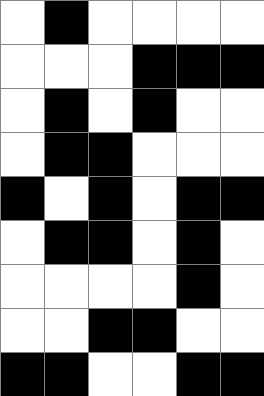[["white", "black", "white", "white", "white", "white"], ["white", "white", "white", "black", "black", "black"], ["white", "black", "white", "black", "white", "white"], ["white", "black", "black", "white", "white", "white"], ["black", "white", "black", "white", "black", "black"], ["white", "black", "black", "white", "black", "white"], ["white", "white", "white", "white", "black", "white"], ["white", "white", "black", "black", "white", "white"], ["black", "black", "white", "white", "black", "black"]]